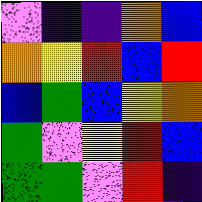[["violet", "indigo", "indigo", "orange", "blue"], ["orange", "yellow", "red", "blue", "red"], ["blue", "green", "blue", "yellow", "orange"], ["green", "violet", "yellow", "red", "blue"], ["green", "green", "violet", "red", "indigo"]]